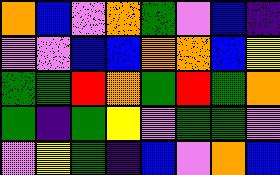[["orange", "blue", "violet", "orange", "green", "violet", "blue", "indigo"], ["violet", "violet", "blue", "blue", "orange", "orange", "blue", "yellow"], ["green", "green", "red", "orange", "green", "red", "green", "orange"], ["green", "indigo", "green", "yellow", "violet", "green", "green", "violet"], ["violet", "yellow", "green", "indigo", "blue", "violet", "orange", "blue"]]